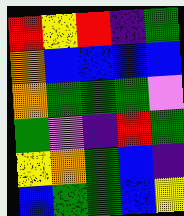[["red", "yellow", "red", "indigo", "green"], ["orange", "blue", "blue", "blue", "blue"], ["orange", "green", "green", "green", "violet"], ["green", "violet", "indigo", "red", "green"], ["yellow", "orange", "green", "blue", "indigo"], ["blue", "green", "green", "blue", "yellow"]]